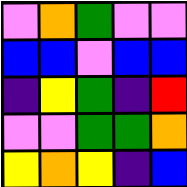[["violet", "orange", "green", "violet", "violet"], ["blue", "blue", "violet", "blue", "blue"], ["indigo", "yellow", "green", "indigo", "red"], ["violet", "violet", "green", "green", "orange"], ["yellow", "orange", "yellow", "indigo", "blue"]]